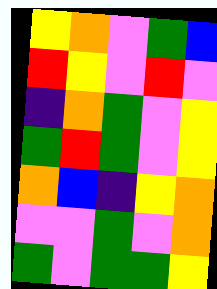[["yellow", "orange", "violet", "green", "blue"], ["red", "yellow", "violet", "red", "violet"], ["indigo", "orange", "green", "violet", "yellow"], ["green", "red", "green", "violet", "yellow"], ["orange", "blue", "indigo", "yellow", "orange"], ["violet", "violet", "green", "violet", "orange"], ["green", "violet", "green", "green", "yellow"]]